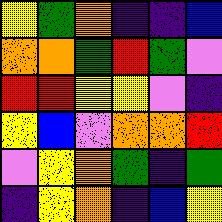[["yellow", "green", "orange", "indigo", "indigo", "blue"], ["orange", "orange", "green", "red", "green", "violet"], ["red", "red", "yellow", "yellow", "violet", "indigo"], ["yellow", "blue", "violet", "orange", "orange", "red"], ["violet", "yellow", "orange", "green", "indigo", "green"], ["indigo", "yellow", "orange", "indigo", "blue", "yellow"]]